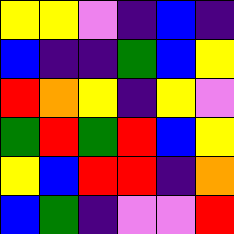[["yellow", "yellow", "violet", "indigo", "blue", "indigo"], ["blue", "indigo", "indigo", "green", "blue", "yellow"], ["red", "orange", "yellow", "indigo", "yellow", "violet"], ["green", "red", "green", "red", "blue", "yellow"], ["yellow", "blue", "red", "red", "indigo", "orange"], ["blue", "green", "indigo", "violet", "violet", "red"]]